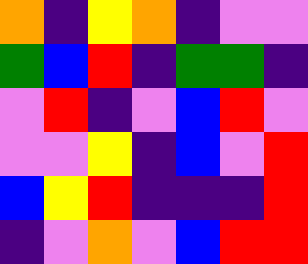[["orange", "indigo", "yellow", "orange", "indigo", "violet", "violet"], ["green", "blue", "red", "indigo", "green", "green", "indigo"], ["violet", "red", "indigo", "violet", "blue", "red", "violet"], ["violet", "violet", "yellow", "indigo", "blue", "violet", "red"], ["blue", "yellow", "red", "indigo", "indigo", "indigo", "red"], ["indigo", "violet", "orange", "violet", "blue", "red", "red"]]